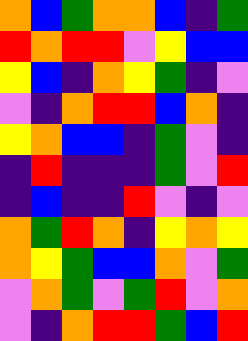[["orange", "blue", "green", "orange", "orange", "blue", "indigo", "green"], ["red", "orange", "red", "red", "violet", "yellow", "blue", "blue"], ["yellow", "blue", "indigo", "orange", "yellow", "green", "indigo", "violet"], ["violet", "indigo", "orange", "red", "red", "blue", "orange", "indigo"], ["yellow", "orange", "blue", "blue", "indigo", "green", "violet", "indigo"], ["indigo", "red", "indigo", "indigo", "indigo", "green", "violet", "red"], ["indigo", "blue", "indigo", "indigo", "red", "violet", "indigo", "violet"], ["orange", "green", "red", "orange", "indigo", "yellow", "orange", "yellow"], ["orange", "yellow", "green", "blue", "blue", "orange", "violet", "green"], ["violet", "orange", "green", "violet", "green", "red", "violet", "orange"], ["violet", "indigo", "orange", "red", "red", "green", "blue", "red"]]